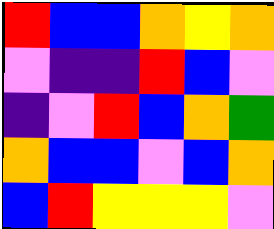[["red", "blue", "blue", "orange", "yellow", "orange"], ["violet", "indigo", "indigo", "red", "blue", "violet"], ["indigo", "violet", "red", "blue", "orange", "green"], ["orange", "blue", "blue", "violet", "blue", "orange"], ["blue", "red", "yellow", "yellow", "yellow", "violet"]]